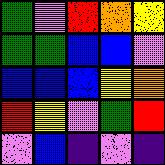[["green", "violet", "red", "orange", "yellow"], ["green", "green", "blue", "blue", "violet"], ["blue", "blue", "blue", "yellow", "orange"], ["red", "yellow", "violet", "green", "red"], ["violet", "blue", "indigo", "violet", "indigo"]]